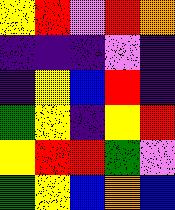[["yellow", "red", "violet", "red", "orange"], ["indigo", "indigo", "indigo", "violet", "indigo"], ["indigo", "yellow", "blue", "red", "indigo"], ["green", "yellow", "indigo", "yellow", "red"], ["yellow", "red", "red", "green", "violet"], ["green", "yellow", "blue", "orange", "blue"]]